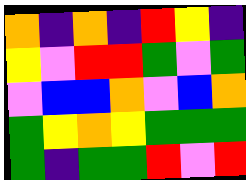[["orange", "indigo", "orange", "indigo", "red", "yellow", "indigo"], ["yellow", "violet", "red", "red", "green", "violet", "green"], ["violet", "blue", "blue", "orange", "violet", "blue", "orange"], ["green", "yellow", "orange", "yellow", "green", "green", "green"], ["green", "indigo", "green", "green", "red", "violet", "red"]]